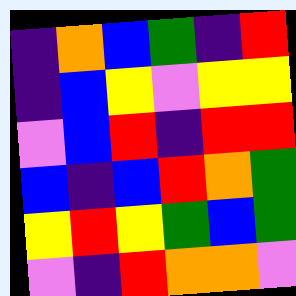[["indigo", "orange", "blue", "green", "indigo", "red"], ["indigo", "blue", "yellow", "violet", "yellow", "yellow"], ["violet", "blue", "red", "indigo", "red", "red"], ["blue", "indigo", "blue", "red", "orange", "green"], ["yellow", "red", "yellow", "green", "blue", "green"], ["violet", "indigo", "red", "orange", "orange", "violet"]]